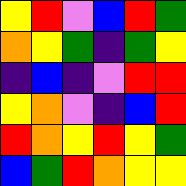[["yellow", "red", "violet", "blue", "red", "green"], ["orange", "yellow", "green", "indigo", "green", "yellow"], ["indigo", "blue", "indigo", "violet", "red", "red"], ["yellow", "orange", "violet", "indigo", "blue", "red"], ["red", "orange", "yellow", "red", "yellow", "green"], ["blue", "green", "red", "orange", "yellow", "yellow"]]